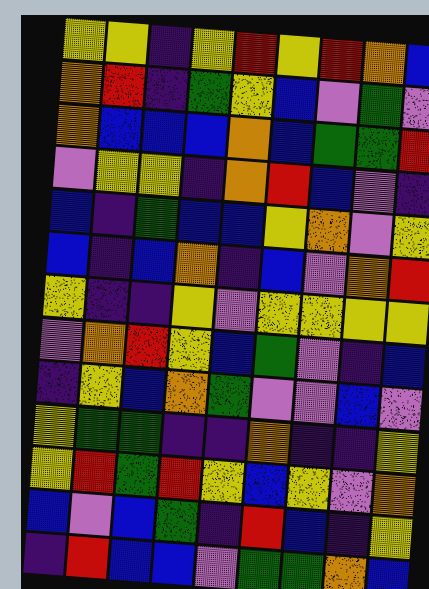[["yellow", "yellow", "indigo", "yellow", "red", "yellow", "red", "orange", "blue"], ["orange", "red", "indigo", "green", "yellow", "blue", "violet", "green", "violet"], ["orange", "blue", "blue", "blue", "orange", "blue", "green", "green", "red"], ["violet", "yellow", "yellow", "indigo", "orange", "red", "blue", "violet", "indigo"], ["blue", "indigo", "green", "blue", "blue", "yellow", "orange", "violet", "yellow"], ["blue", "indigo", "blue", "orange", "indigo", "blue", "violet", "orange", "red"], ["yellow", "indigo", "indigo", "yellow", "violet", "yellow", "yellow", "yellow", "yellow"], ["violet", "orange", "red", "yellow", "blue", "green", "violet", "indigo", "blue"], ["indigo", "yellow", "blue", "orange", "green", "violet", "violet", "blue", "violet"], ["yellow", "green", "green", "indigo", "indigo", "orange", "indigo", "indigo", "yellow"], ["yellow", "red", "green", "red", "yellow", "blue", "yellow", "violet", "orange"], ["blue", "violet", "blue", "green", "indigo", "red", "blue", "indigo", "yellow"], ["indigo", "red", "blue", "blue", "violet", "green", "green", "orange", "blue"]]